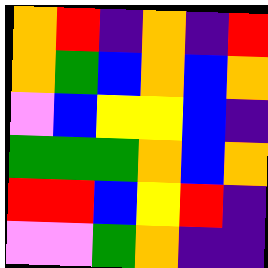[["orange", "red", "indigo", "orange", "indigo", "red"], ["orange", "green", "blue", "orange", "blue", "orange"], ["violet", "blue", "yellow", "yellow", "blue", "indigo"], ["green", "green", "green", "orange", "blue", "orange"], ["red", "red", "blue", "yellow", "red", "indigo"], ["violet", "violet", "green", "orange", "indigo", "indigo"]]